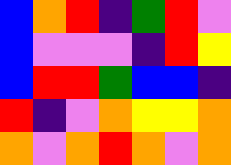[["blue", "orange", "red", "indigo", "green", "red", "violet"], ["blue", "violet", "violet", "violet", "indigo", "red", "yellow"], ["blue", "red", "red", "green", "blue", "blue", "indigo"], ["red", "indigo", "violet", "orange", "yellow", "yellow", "orange"], ["orange", "violet", "orange", "red", "orange", "violet", "orange"]]